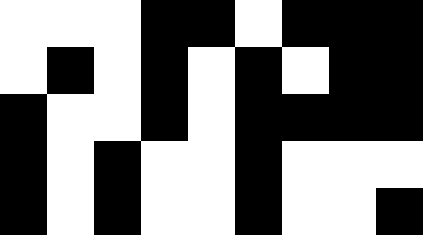[["white", "white", "white", "black", "black", "white", "black", "black", "black"], ["white", "black", "white", "black", "white", "black", "white", "black", "black"], ["black", "white", "white", "black", "white", "black", "black", "black", "black"], ["black", "white", "black", "white", "white", "black", "white", "white", "white"], ["black", "white", "black", "white", "white", "black", "white", "white", "black"]]